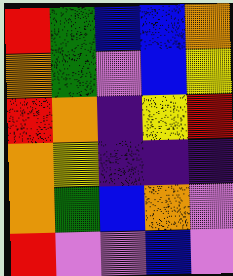[["red", "green", "blue", "blue", "orange"], ["orange", "green", "violet", "blue", "yellow"], ["red", "orange", "indigo", "yellow", "red"], ["orange", "yellow", "indigo", "indigo", "indigo"], ["orange", "green", "blue", "orange", "violet"], ["red", "violet", "violet", "blue", "violet"]]